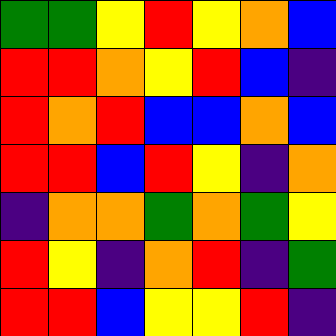[["green", "green", "yellow", "red", "yellow", "orange", "blue"], ["red", "red", "orange", "yellow", "red", "blue", "indigo"], ["red", "orange", "red", "blue", "blue", "orange", "blue"], ["red", "red", "blue", "red", "yellow", "indigo", "orange"], ["indigo", "orange", "orange", "green", "orange", "green", "yellow"], ["red", "yellow", "indigo", "orange", "red", "indigo", "green"], ["red", "red", "blue", "yellow", "yellow", "red", "indigo"]]